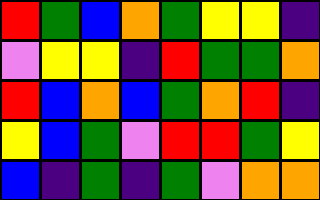[["red", "green", "blue", "orange", "green", "yellow", "yellow", "indigo"], ["violet", "yellow", "yellow", "indigo", "red", "green", "green", "orange"], ["red", "blue", "orange", "blue", "green", "orange", "red", "indigo"], ["yellow", "blue", "green", "violet", "red", "red", "green", "yellow"], ["blue", "indigo", "green", "indigo", "green", "violet", "orange", "orange"]]